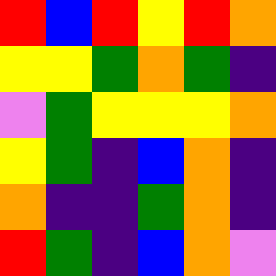[["red", "blue", "red", "yellow", "red", "orange"], ["yellow", "yellow", "green", "orange", "green", "indigo"], ["violet", "green", "yellow", "yellow", "yellow", "orange"], ["yellow", "green", "indigo", "blue", "orange", "indigo"], ["orange", "indigo", "indigo", "green", "orange", "indigo"], ["red", "green", "indigo", "blue", "orange", "violet"]]